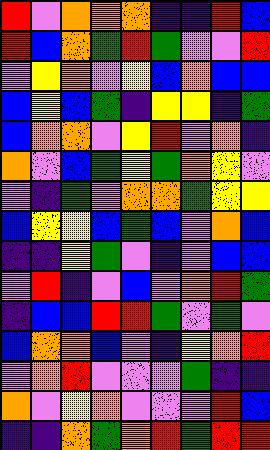[["red", "violet", "orange", "orange", "orange", "indigo", "indigo", "red", "blue"], ["red", "blue", "orange", "green", "red", "green", "violet", "violet", "red"], ["violet", "yellow", "orange", "violet", "yellow", "blue", "orange", "blue", "blue"], ["blue", "yellow", "blue", "green", "indigo", "yellow", "yellow", "indigo", "green"], ["blue", "orange", "orange", "violet", "yellow", "red", "violet", "orange", "indigo"], ["orange", "violet", "blue", "green", "yellow", "green", "orange", "yellow", "violet"], ["violet", "indigo", "green", "violet", "orange", "orange", "green", "yellow", "yellow"], ["blue", "yellow", "yellow", "blue", "green", "blue", "violet", "orange", "blue"], ["indigo", "indigo", "yellow", "green", "violet", "indigo", "violet", "blue", "blue"], ["violet", "red", "indigo", "violet", "blue", "violet", "orange", "red", "green"], ["indigo", "blue", "blue", "red", "red", "green", "violet", "green", "violet"], ["blue", "orange", "orange", "blue", "violet", "indigo", "yellow", "orange", "red"], ["violet", "orange", "red", "violet", "violet", "violet", "green", "indigo", "indigo"], ["orange", "violet", "yellow", "orange", "violet", "violet", "violet", "red", "blue"], ["indigo", "indigo", "orange", "green", "orange", "red", "green", "red", "red"]]